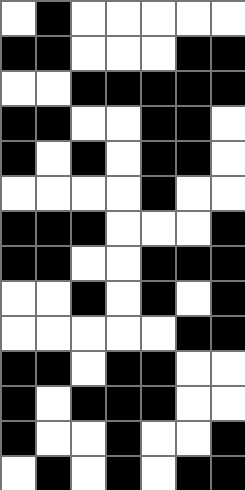[["white", "black", "white", "white", "white", "white", "white"], ["black", "black", "white", "white", "white", "black", "black"], ["white", "white", "black", "black", "black", "black", "black"], ["black", "black", "white", "white", "black", "black", "white"], ["black", "white", "black", "white", "black", "black", "white"], ["white", "white", "white", "white", "black", "white", "white"], ["black", "black", "black", "white", "white", "white", "black"], ["black", "black", "white", "white", "black", "black", "black"], ["white", "white", "black", "white", "black", "white", "black"], ["white", "white", "white", "white", "white", "black", "black"], ["black", "black", "white", "black", "black", "white", "white"], ["black", "white", "black", "black", "black", "white", "white"], ["black", "white", "white", "black", "white", "white", "black"], ["white", "black", "white", "black", "white", "black", "black"]]